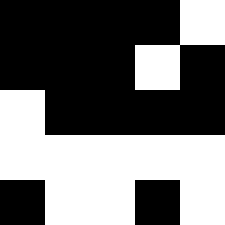[["black", "black", "black", "black", "white"], ["black", "black", "black", "white", "black"], ["white", "black", "black", "black", "black"], ["white", "white", "white", "white", "white"], ["black", "white", "white", "black", "white"]]